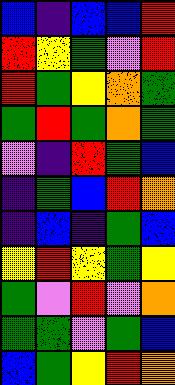[["blue", "indigo", "blue", "blue", "red"], ["red", "yellow", "green", "violet", "red"], ["red", "green", "yellow", "orange", "green"], ["green", "red", "green", "orange", "green"], ["violet", "indigo", "red", "green", "blue"], ["indigo", "green", "blue", "red", "orange"], ["indigo", "blue", "indigo", "green", "blue"], ["yellow", "red", "yellow", "green", "yellow"], ["green", "violet", "red", "violet", "orange"], ["green", "green", "violet", "green", "blue"], ["blue", "green", "yellow", "red", "orange"]]